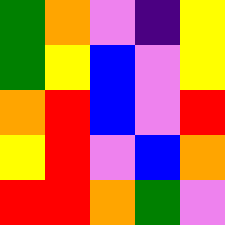[["green", "orange", "violet", "indigo", "yellow"], ["green", "yellow", "blue", "violet", "yellow"], ["orange", "red", "blue", "violet", "red"], ["yellow", "red", "violet", "blue", "orange"], ["red", "red", "orange", "green", "violet"]]